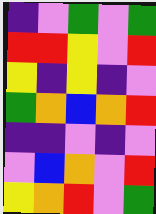[["indigo", "violet", "green", "violet", "green"], ["red", "red", "yellow", "violet", "red"], ["yellow", "indigo", "yellow", "indigo", "violet"], ["green", "orange", "blue", "orange", "red"], ["indigo", "indigo", "violet", "indigo", "violet"], ["violet", "blue", "orange", "violet", "red"], ["yellow", "orange", "red", "violet", "green"]]